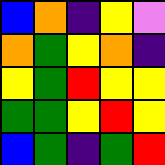[["blue", "orange", "indigo", "yellow", "violet"], ["orange", "green", "yellow", "orange", "indigo"], ["yellow", "green", "red", "yellow", "yellow"], ["green", "green", "yellow", "red", "yellow"], ["blue", "green", "indigo", "green", "red"]]